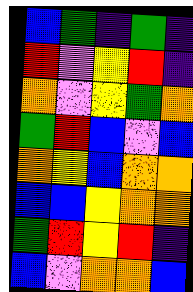[["blue", "green", "indigo", "green", "indigo"], ["red", "violet", "yellow", "red", "indigo"], ["orange", "violet", "yellow", "green", "orange"], ["green", "red", "blue", "violet", "blue"], ["orange", "yellow", "blue", "orange", "orange"], ["blue", "blue", "yellow", "orange", "orange"], ["green", "red", "yellow", "red", "indigo"], ["blue", "violet", "orange", "orange", "blue"]]